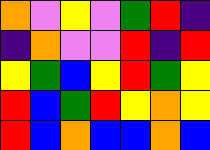[["orange", "violet", "yellow", "violet", "green", "red", "indigo"], ["indigo", "orange", "violet", "violet", "red", "indigo", "red"], ["yellow", "green", "blue", "yellow", "red", "green", "yellow"], ["red", "blue", "green", "red", "yellow", "orange", "yellow"], ["red", "blue", "orange", "blue", "blue", "orange", "blue"]]